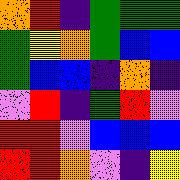[["orange", "red", "indigo", "green", "green", "green"], ["green", "yellow", "orange", "green", "blue", "blue"], ["green", "blue", "blue", "indigo", "orange", "indigo"], ["violet", "red", "indigo", "green", "red", "violet"], ["red", "red", "violet", "blue", "blue", "blue"], ["red", "red", "orange", "violet", "indigo", "yellow"]]